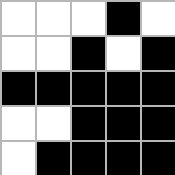[["white", "white", "white", "black", "white"], ["white", "white", "black", "white", "black"], ["black", "black", "black", "black", "black"], ["white", "white", "black", "black", "black"], ["white", "black", "black", "black", "black"]]